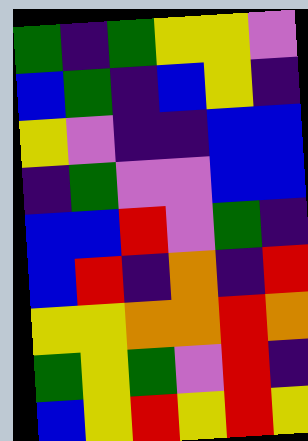[["green", "indigo", "green", "yellow", "yellow", "violet"], ["blue", "green", "indigo", "blue", "yellow", "indigo"], ["yellow", "violet", "indigo", "indigo", "blue", "blue"], ["indigo", "green", "violet", "violet", "blue", "blue"], ["blue", "blue", "red", "violet", "green", "indigo"], ["blue", "red", "indigo", "orange", "indigo", "red"], ["yellow", "yellow", "orange", "orange", "red", "orange"], ["green", "yellow", "green", "violet", "red", "indigo"], ["blue", "yellow", "red", "yellow", "red", "yellow"]]